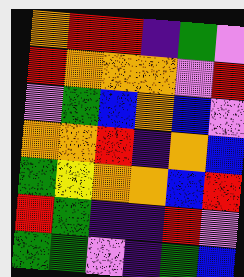[["orange", "red", "red", "indigo", "green", "violet"], ["red", "orange", "orange", "orange", "violet", "red"], ["violet", "green", "blue", "orange", "blue", "violet"], ["orange", "orange", "red", "indigo", "orange", "blue"], ["green", "yellow", "orange", "orange", "blue", "red"], ["red", "green", "indigo", "indigo", "red", "violet"], ["green", "green", "violet", "indigo", "green", "blue"]]